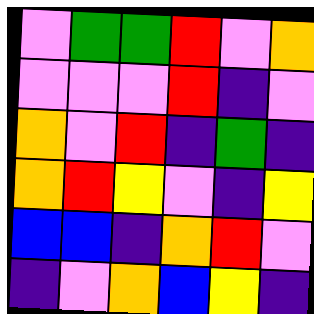[["violet", "green", "green", "red", "violet", "orange"], ["violet", "violet", "violet", "red", "indigo", "violet"], ["orange", "violet", "red", "indigo", "green", "indigo"], ["orange", "red", "yellow", "violet", "indigo", "yellow"], ["blue", "blue", "indigo", "orange", "red", "violet"], ["indigo", "violet", "orange", "blue", "yellow", "indigo"]]